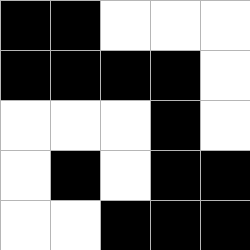[["black", "black", "white", "white", "white"], ["black", "black", "black", "black", "white"], ["white", "white", "white", "black", "white"], ["white", "black", "white", "black", "black"], ["white", "white", "black", "black", "black"]]